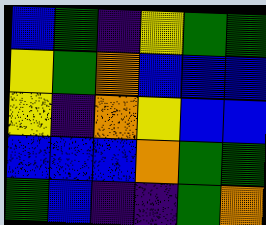[["blue", "green", "indigo", "yellow", "green", "green"], ["yellow", "green", "orange", "blue", "blue", "blue"], ["yellow", "indigo", "orange", "yellow", "blue", "blue"], ["blue", "blue", "blue", "orange", "green", "green"], ["green", "blue", "indigo", "indigo", "green", "orange"]]